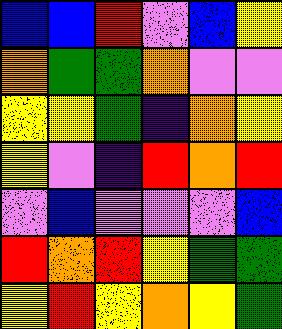[["blue", "blue", "red", "violet", "blue", "yellow"], ["orange", "green", "green", "orange", "violet", "violet"], ["yellow", "yellow", "green", "indigo", "orange", "yellow"], ["yellow", "violet", "indigo", "red", "orange", "red"], ["violet", "blue", "violet", "violet", "violet", "blue"], ["red", "orange", "red", "yellow", "green", "green"], ["yellow", "red", "yellow", "orange", "yellow", "green"]]